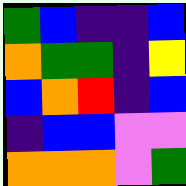[["green", "blue", "indigo", "indigo", "blue"], ["orange", "green", "green", "indigo", "yellow"], ["blue", "orange", "red", "indigo", "blue"], ["indigo", "blue", "blue", "violet", "violet"], ["orange", "orange", "orange", "violet", "green"]]